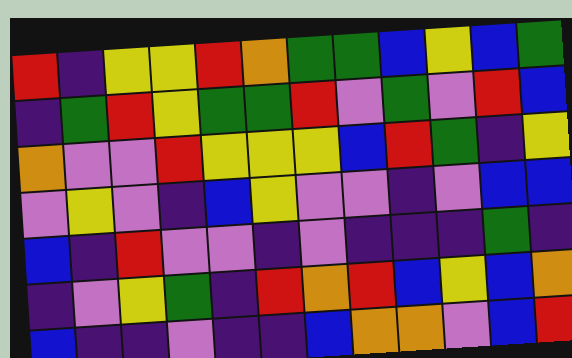[["red", "indigo", "yellow", "yellow", "red", "orange", "green", "green", "blue", "yellow", "blue", "green"], ["indigo", "green", "red", "yellow", "green", "green", "red", "violet", "green", "violet", "red", "blue"], ["orange", "violet", "violet", "red", "yellow", "yellow", "yellow", "blue", "red", "green", "indigo", "yellow"], ["violet", "yellow", "violet", "indigo", "blue", "yellow", "violet", "violet", "indigo", "violet", "blue", "blue"], ["blue", "indigo", "red", "violet", "violet", "indigo", "violet", "indigo", "indigo", "indigo", "green", "indigo"], ["indigo", "violet", "yellow", "green", "indigo", "red", "orange", "red", "blue", "yellow", "blue", "orange"], ["blue", "indigo", "indigo", "violet", "indigo", "indigo", "blue", "orange", "orange", "violet", "blue", "red"]]